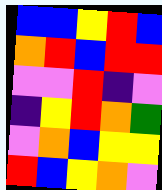[["blue", "blue", "yellow", "red", "blue"], ["orange", "red", "blue", "red", "red"], ["violet", "violet", "red", "indigo", "violet"], ["indigo", "yellow", "red", "orange", "green"], ["violet", "orange", "blue", "yellow", "yellow"], ["red", "blue", "yellow", "orange", "violet"]]